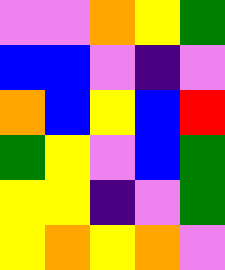[["violet", "violet", "orange", "yellow", "green"], ["blue", "blue", "violet", "indigo", "violet"], ["orange", "blue", "yellow", "blue", "red"], ["green", "yellow", "violet", "blue", "green"], ["yellow", "yellow", "indigo", "violet", "green"], ["yellow", "orange", "yellow", "orange", "violet"]]